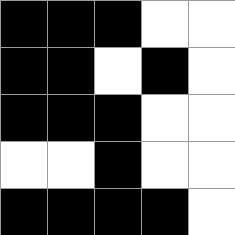[["black", "black", "black", "white", "white"], ["black", "black", "white", "black", "white"], ["black", "black", "black", "white", "white"], ["white", "white", "black", "white", "white"], ["black", "black", "black", "black", "white"]]